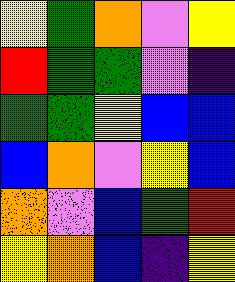[["yellow", "green", "orange", "violet", "yellow"], ["red", "green", "green", "violet", "indigo"], ["green", "green", "yellow", "blue", "blue"], ["blue", "orange", "violet", "yellow", "blue"], ["orange", "violet", "blue", "green", "red"], ["yellow", "orange", "blue", "indigo", "yellow"]]